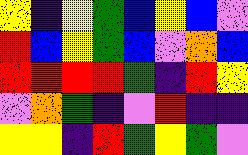[["yellow", "indigo", "yellow", "green", "blue", "yellow", "blue", "violet"], ["red", "blue", "yellow", "green", "blue", "violet", "orange", "blue"], ["red", "red", "red", "red", "green", "indigo", "red", "yellow"], ["violet", "orange", "green", "indigo", "violet", "red", "indigo", "indigo"], ["yellow", "yellow", "indigo", "red", "green", "yellow", "green", "violet"]]